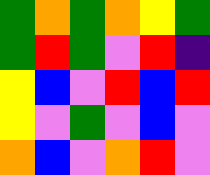[["green", "orange", "green", "orange", "yellow", "green"], ["green", "red", "green", "violet", "red", "indigo"], ["yellow", "blue", "violet", "red", "blue", "red"], ["yellow", "violet", "green", "violet", "blue", "violet"], ["orange", "blue", "violet", "orange", "red", "violet"]]